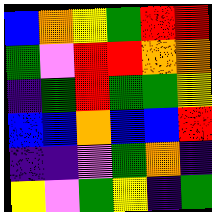[["blue", "orange", "yellow", "green", "red", "red"], ["green", "violet", "red", "red", "orange", "orange"], ["indigo", "green", "red", "green", "green", "yellow"], ["blue", "blue", "orange", "blue", "blue", "red"], ["indigo", "indigo", "violet", "green", "orange", "indigo"], ["yellow", "violet", "green", "yellow", "indigo", "green"]]